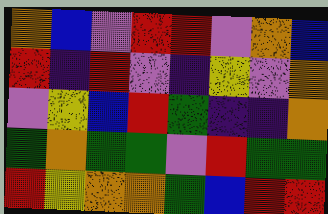[["orange", "blue", "violet", "red", "red", "violet", "orange", "blue"], ["red", "indigo", "red", "violet", "indigo", "yellow", "violet", "orange"], ["violet", "yellow", "blue", "red", "green", "indigo", "indigo", "orange"], ["green", "orange", "green", "green", "violet", "red", "green", "green"], ["red", "yellow", "orange", "orange", "green", "blue", "red", "red"]]